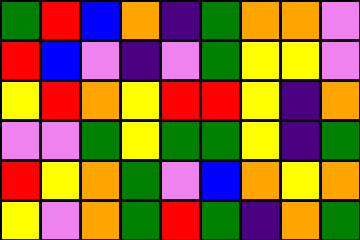[["green", "red", "blue", "orange", "indigo", "green", "orange", "orange", "violet"], ["red", "blue", "violet", "indigo", "violet", "green", "yellow", "yellow", "violet"], ["yellow", "red", "orange", "yellow", "red", "red", "yellow", "indigo", "orange"], ["violet", "violet", "green", "yellow", "green", "green", "yellow", "indigo", "green"], ["red", "yellow", "orange", "green", "violet", "blue", "orange", "yellow", "orange"], ["yellow", "violet", "orange", "green", "red", "green", "indigo", "orange", "green"]]